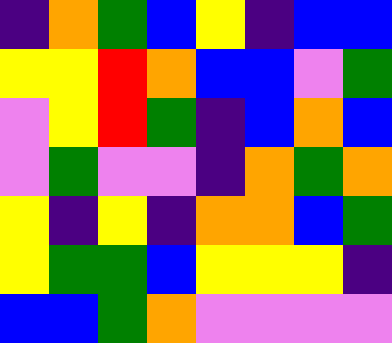[["indigo", "orange", "green", "blue", "yellow", "indigo", "blue", "blue"], ["yellow", "yellow", "red", "orange", "blue", "blue", "violet", "green"], ["violet", "yellow", "red", "green", "indigo", "blue", "orange", "blue"], ["violet", "green", "violet", "violet", "indigo", "orange", "green", "orange"], ["yellow", "indigo", "yellow", "indigo", "orange", "orange", "blue", "green"], ["yellow", "green", "green", "blue", "yellow", "yellow", "yellow", "indigo"], ["blue", "blue", "green", "orange", "violet", "violet", "violet", "violet"]]